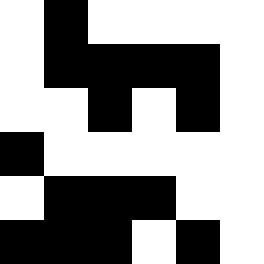[["white", "black", "white", "white", "white", "white"], ["white", "black", "black", "black", "black", "white"], ["white", "white", "black", "white", "black", "white"], ["black", "white", "white", "white", "white", "white"], ["white", "black", "black", "black", "white", "white"], ["black", "black", "black", "white", "black", "white"]]